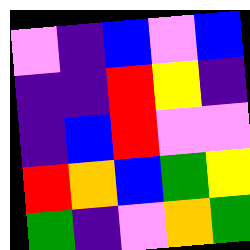[["violet", "indigo", "blue", "violet", "blue"], ["indigo", "indigo", "red", "yellow", "indigo"], ["indigo", "blue", "red", "violet", "violet"], ["red", "orange", "blue", "green", "yellow"], ["green", "indigo", "violet", "orange", "green"]]